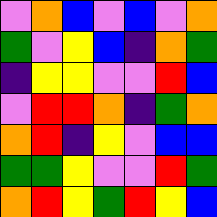[["violet", "orange", "blue", "violet", "blue", "violet", "orange"], ["green", "violet", "yellow", "blue", "indigo", "orange", "green"], ["indigo", "yellow", "yellow", "violet", "violet", "red", "blue"], ["violet", "red", "red", "orange", "indigo", "green", "orange"], ["orange", "red", "indigo", "yellow", "violet", "blue", "blue"], ["green", "green", "yellow", "violet", "violet", "red", "green"], ["orange", "red", "yellow", "green", "red", "yellow", "blue"]]